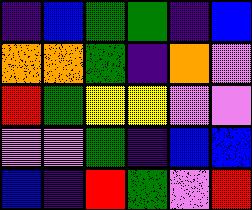[["indigo", "blue", "green", "green", "indigo", "blue"], ["orange", "orange", "green", "indigo", "orange", "violet"], ["red", "green", "yellow", "yellow", "violet", "violet"], ["violet", "violet", "green", "indigo", "blue", "blue"], ["blue", "indigo", "red", "green", "violet", "red"]]